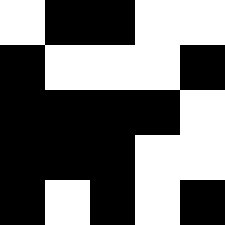[["white", "black", "black", "white", "white"], ["black", "white", "white", "white", "black"], ["black", "black", "black", "black", "white"], ["black", "black", "black", "white", "white"], ["black", "white", "black", "white", "black"]]